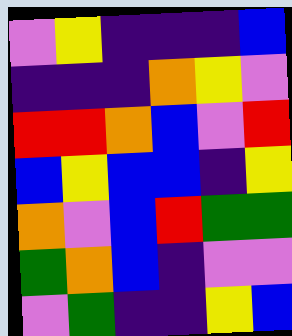[["violet", "yellow", "indigo", "indigo", "indigo", "blue"], ["indigo", "indigo", "indigo", "orange", "yellow", "violet"], ["red", "red", "orange", "blue", "violet", "red"], ["blue", "yellow", "blue", "blue", "indigo", "yellow"], ["orange", "violet", "blue", "red", "green", "green"], ["green", "orange", "blue", "indigo", "violet", "violet"], ["violet", "green", "indigo", "indigo", "yellow", "blue"]]